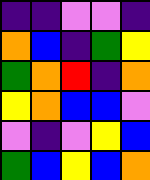[["indigo", "indigo", "violet", "violet", "indigo"], ["orange", "blue", "indigo", "green", "yellow"], ["green", "orange", "red", "indigo", "orange"], ["yellow", "orange", "blue", "blue", "violet"], ["violet", "indigo", "violet", "yellow", "blue"], ["green", "blue", "yellow", "blue", "orange"]]